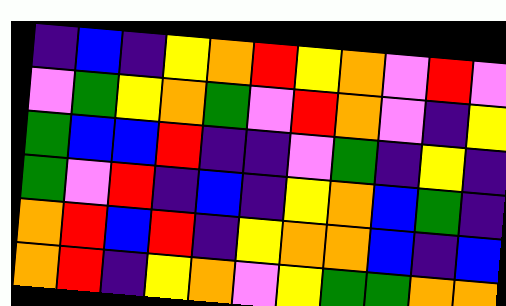[["indigo", "blue", "indigo", "yellow", "orange", "red", "yellow", "orange", "violet", "red", "violet"], ["violet", "green", "yellow", "orange", "green", "violet", "red", "orange", "violet", "indigo", "yellow"], ["green", "blue", "blue", "red", "indigo", "indigo", "violet", "green", "indigo", "yellow", "indigo"], ["green", "violet", "red", "indigo", "blue", "indigo", "yellow", "orange", "blue", "green", "indigo"], ["orange", "red", "blue", "red", "indigo", "yellow", "orange", "orange", "blue", "indigo", "blue"], ["orange", "red", "indigo", "yellow", "orange", "violet", "yellow", "green", "green", "orange", "orange"]]